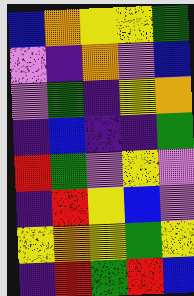[["blue", "orange", "yellow", "yellow", "green"], ["violet", "indigo", "orange", "violet", "blue"], ["violet", "green", "indigo", "yellow", "orange"], ["indigo", "blue", "indigo", "indigo", "green"], ["red", "green", "violet", "yellow", "violet"], ["indigo", "red", "yellow", "blue", "violet"], ["yellow", "orange", "yellow", "green", "yellow"], ["indigo", "red", "green", "red", "blue"]]